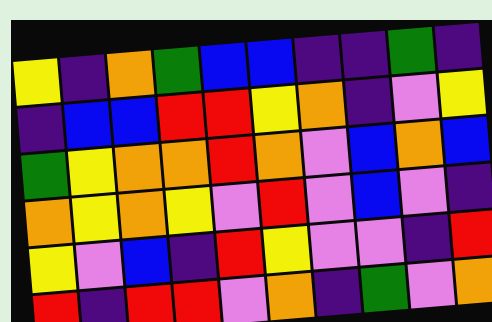[["yellow", "indigo", "orange", "green", "blue", "blue", "indigo", "indigo", "green", "indigo"], ["indigo", "blue", "blue", "red", "red", "yellow", "orange", "indigo", "violet", "yellow"], ["green", "yellow", "orange", "orange", "red", "orange", "violet", "blue", "orange", "blue"], ["orange", "yellow", "orange", "yellow", "violet", "red", "violet", "blue", "violet", "indigo"], ["yellow", "violet", "blue", "indigo", "red", "yellow", "violet", "violet", "indigo", "red"], ["red", "indigo", "red", "red", "violet", "orange", "indigo", "green", "violet", "orange"]]